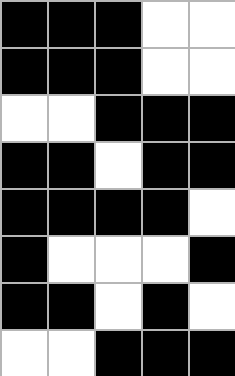[["black", "black", "black", "white", "white"], ["black", "black", "black", "white", "white"], ["white", "white", "black", "black", "black"], ["black", "black", "white", "black", "black"], ["black", "black", "black", "black", "white"], ["black", "white", "white", "white", "black"], ["black", "black", "white", "black", "white"], ["white", "white", "black", "black", "black"]]